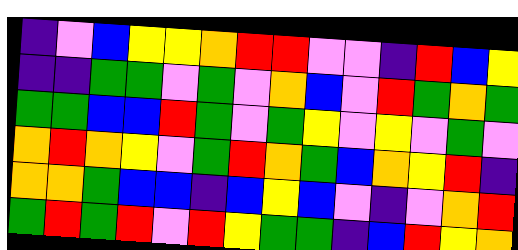[["indigo", "violet", "blue", "yellow", "yellow", "orange", "red", "red", "violet", "violet", "indigo", "red", "blue", "yellow"], ["indigo", "indigo", "green", "green", "violet", "green", "violet", "orange", "blue", "violet", "red", "green", "orange", "green"], ["green", "green", "blue", "blue", "red", "green", "violet", "green", "yellow", "violet", "yellow", "violet", "green", "violet"], ["orange", "red", "orange", "yellow", "violet", "green", "red", "orange", "green", "blue", "orange", "yellow", "red", "indigo"], ["orange", "orange", "green", "blue", "blue", "indigo", "blue", "yellow", "blue", "violet", "indigo", "violet", "orange", "red"], ["green", "red", "green", "red", "violet", "red", "yellow", "green", "green", "indigo", "blue", "red", "yellow", "orange"]]